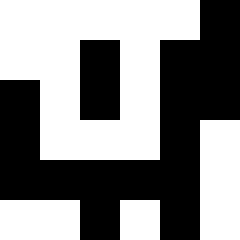[["white", "white", "white", "white", "white", "black"], ["white", "white", "black", "white", "black", "black"], ["black", "white", "black", "white", "black", "black"], ["black", "white", "white", "white", "black", "white"], ["black", "black", "black", "black", "black", "white"], ["white", "white", "black", "white", "black", "white"]]